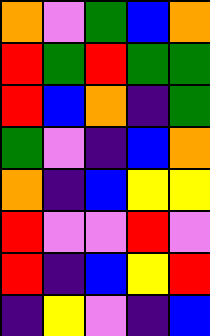[["orange", "violet", "green", "blue", "orange"], ["red", "green", "red", "green", "green"], ["red", "blue", "orange", "indigo", "green"], ["green", "violet", "indigo", "blue", "orange"], ["orange", "indigo", "blue", "yellow", "yellow"], ["red", "violet", "violet", "red", "violet"], ["red", "indigo", "blue", "yellow", "red"], ["indigo", "yellow", "violet", "indigo", "blue"]]